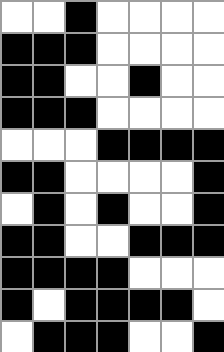[["white", "white", "black", "white", "white", "white", "white"], ["black", "black", "black", "white", "white", "white", "white"], ["black", "black", "white", "white", "black", "white", "white"], ["black", "black", "black", "white", "white", "white", "white"], ["white", "white", "white", "black", "black", "black", "black"], ["black", "black", "white", "white", "white", "white", "black"], ["white", "black", "white", "black", "white", "white", "black"], ["black", "black", "white", "white", "black", "black", "black"], ["black", "black", "black", "black", "white", "white", "white"], ["black", "white", "black", "black", "black", "black", "white"], ["white", "black", "black", "black", "white", "white", "black"]]